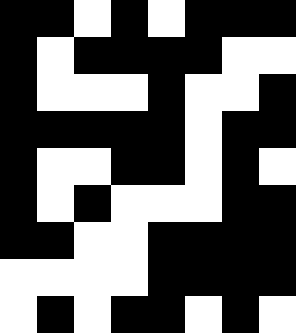[["black", "black", "white", "black", "white", "black", "black", "black"], ["black", "white", "black", "black", "black", "black", "white", "white"], ["black", "white", "white", "white", "black", "white", "white", "black"], ["black", "black", "black", "black", "black", "white", "black", "black"], ["black", "white", "white", "black", "black", "white", "black", "white"], ["black", "white", "black", "white", "white", "white", "black", "black"], ["black", "black", "white", "white", "black", "black", "black", "black"], ["white", "white", "white", "white", "black", "black", "black", "black"], ["white", "black", "white", "black", "black", "white", "black", "white"]]